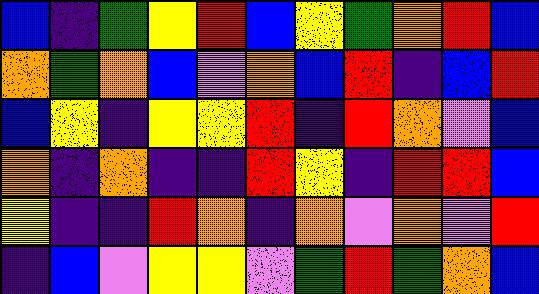[["blue", "indigo", "green", "yellow", "red", "blue", "yellow", "green", "orange", "red", "blue"], ["orange", "green", "orange", "blue", "violet", "orange", "blue", "red", "indigo", "blue", "red"], ["blue", "yellow", "indigo", "yellow", "yellow", "red", "indigo", "red", "orange", "violet", "blue"], ["orange", "indigo", "orange", "indigo", "indigo", "red", "yellow", "indigo", "red", "red", "blue"], ["yellow", "indigo", "indigo", "red", "orange", "indigo", "orange", "violet", "orange", "violet", "red"], ["indigo", "blue", "violet", "yellow", "yellow", "violet", "green", "red", "green", "orange", "blue"]]